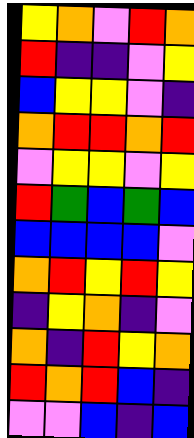[["yellow", "orange", "violet", "red", "orange"], ["red", "indigo", "indigo", "violet", "yellow"], ["blue", "yellow", "yellow", "violet", "indigo"], ["orange", "red", "red", "orange", "red"], ["violet", "yellow", "yellow", "violet", "yellow"], ["red", "green", "blue", "green", "blue"], ["blue", "blue", "blue", "blue", "violet"], ["orange", "red", "yellow", "red", "yellow"], ["indigo", "yellow", "orange", "indigo", "violet"], ["orange", "indigo", "red", "yellow", "orange"], ["red", "orange", "red", "blue", "indigo"], ["violet", "violet", "blue", "indigo", "blue"]]